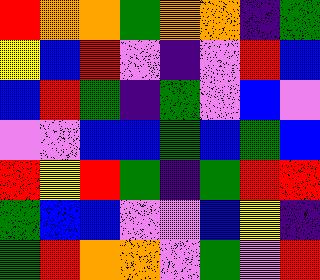[["red", "orange", "orange", "green", "orange", "orange", "indigo", "green"], ["yellow", "blue", "red", "violet", "indigo", "violet", "red", "blue"], ["blue", "red", "green", "indigo", "green", "violet", "blue", "violet"], ["violet", "violet", "blue", "blue", "green", "blue", "green", "blue"], ["red", "yellow", "red", "green", "indigo", "green", "red", "red"], ["green", "blue", "blue", "violet", "violet", "blue", "yellow", "indigo"], ["green", "red", "orange", "orange", "violet", "green", "violet", "red"]]